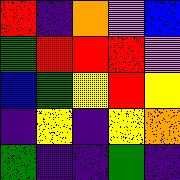[["red", "indigo", "orange", "violet", "blue"], ["green", "red", "red", "red", "violet"], ["blue", "green", "yellow", "red", "yellow"], ["indigo", "yellow", "indigo", "yellow", "orange"], ["green", "indigo", "indigo", "green", "indigo"]]